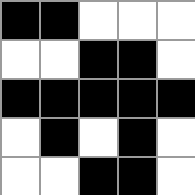[["black", "black", "white", "white", "white"], ["white", "white", "black", "black", "white"], ["black", "black", "black", "black", "black"], ["white", "black", "white", "black", "white"], ["white", "white", "black", "black", "white"]]